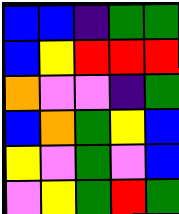[["blue", "blue", "indigo", "green", "green"], ["blue", "yellow", "red", "red", "red"], ["orange", "violet", "violet", "indigo", "green"], ["blue", "orange", "green", "yellow", "blue"], ["yellow", "violet", "green", "violet", "blue"], ["violet", "yellow", "green", "red", "green"]]